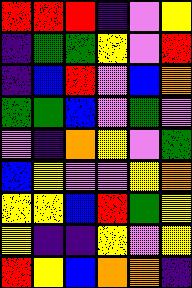[["red", "red", "red", "indigo", "violet", "yellow"], ["indigo", "green", "green", "yellow", "violet", "red"], ["indigo", "blue", "red", "violet", "blue", "orange"], ["green", "green", "blue", "violet", "green", "violet"], ["violet", "indigo", "orange", "yellow", "violet", "green"], ["blue", "yellow", "violet", "violet", "yellow", "orange"], ["yellow", "yellow", "blue", "red", "green", "yellow"], ["yellow", "indigo", "indigo", "yellow", "violet", "yellow"], ["red", "yellow", "blue", "orange", "orange", "indigo"]]